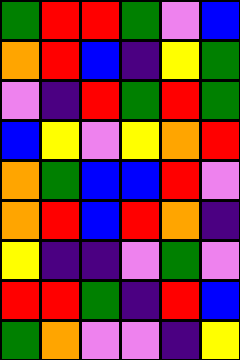[["green", "red", "red", "green", "violet", "blue"], ["orange", "red", "blue", "indigo", "yellow", "green"], ["violet", "indigo", "red", "green", "red", "green"], ["blue", "yellow", "violet", "yellow", "orange", "red"], ["orange", "green", "blue", "blue", "red", "violet"], ["orange", "red", "blue", "red", "orange", "indigo"], ["yellow", "indigo", "indigo", "violet", "green", "violet"], ["red", "red", "green", "indigo", "red", "blue"], ["green", "orange", "violet", "violet", "indigo", "yellow"]]